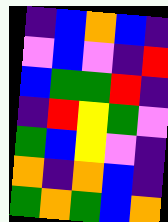[["indigo", "blue", "orange", "blue", "indigo"], ["violet", "blue", "violet", "indigo", "red"], ["blue", "green", "green", "red", "indigo"], ["indigo", "red", "yellow", "green", "violet"], ["green", "blue", "yellow", "violet", "indigo"], ["orange", "indigo", "orange", "blue", "indigo"], ["green", "orange", "green", "blue", "orange"]]